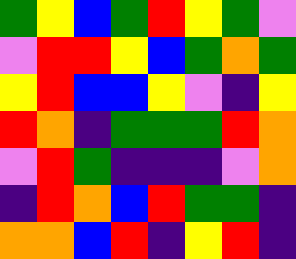[["green", "yellow", "blue", "green", "red", "yellow", "green", "violet"], ["violet", "red", "red", "yellow", "blue", "green", "orange", "green"], ["yellow", "red", "blue", "blue", "yellow", "violet", "indigo", "yellow"], ["red", "orange", "indigo", "green", "green", "green", "red", "orange"], ["violet", "red", "green", "indigo", "indigo", "indigo", "violet", "orange"], ["indigo", "red", "orange", "blue", "red", "green", "green", "indigo"], ["orange", "orange", "blue", "red", "indigo", "yellow", "red", "indigo"]]